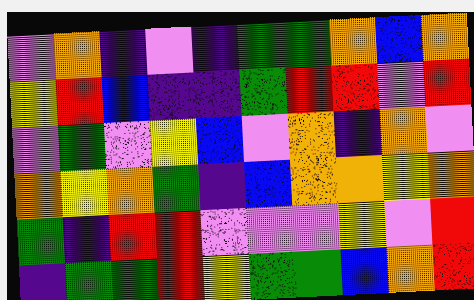[["violet", "orange", "indigo", "violet", "indigo", "green", "green", "orange", "blue", "orange"], ["yellow", "red", "blue", "indigo", "indigo", "green", "red", "red", "violet", "red"], ["violet", "green", "violet", "yellow", "blue", "violet", "orange", "indigo", "orange", "violet"], ["orange", "yellow", "orange", "green", "indigo", "blue", "orange", "orange", "yellow", "orange"], ["green", "indigo", "red", "red", "violet", "violet", "violet", "yellow", "violet", "red"], ["indigo", "green", "green", "red", "yellow", "green", "green", "blue", "orange", "red"]]